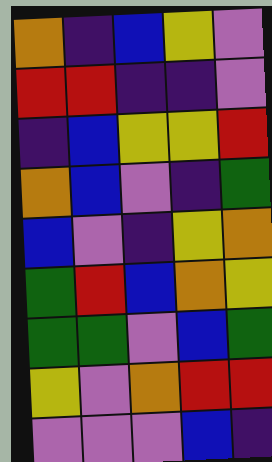[["orange", "indigo", "blue", "yellow", "violet"], ["red", "red", "indigo", "indigo", "violet"], ["indigo", "blue", "yellow", "yellow", "red"], ["orange", "blue", "violet", "indigo", "green"], ["blue", "violet", "indigo", "yellow", "orange"], ["green", "red", "blue", "orange", "yellow"], ["green", "green", "violet", "blue", "green"], ["yellow", "violet", "orange", "red", "red"], ["violet", "violet", "violet", "blue", "indigo"]]